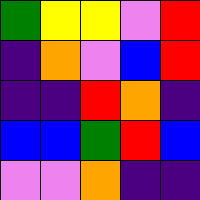[["green", "yellow", "yellow", "violet", "red"], ["indigo", "orange", "violet", "blue", "red"], ["indigo", "indigo", "red", "orange", "indigo"], ["blue", "blue", "green", "red", "blue"], ["violet", "violet", "orange", "indigo", "indigo"]]